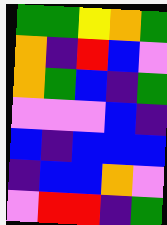[["green", "green", "yellow", "orange", "green"], ["orange", "indigo", "red", "blue", "violet"], ["orange", "green", "blue", "indigo", "green"], ["violet", "violet", "violet", "blue", "indigo"], ["blue", "indigo", "blue", "blue", "blue"], ["indigo", "blue", "blue", "orange", "violet"], ["violet", "red", "red", "indigo", "green"]]